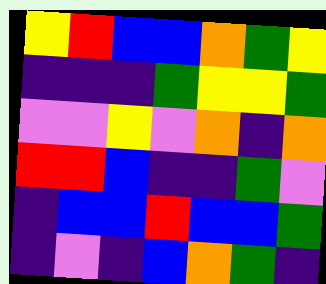[["yellow", "red", "blue", "blue", "orange", "green", "yellow"], ["indigo", "indigo", "indigo", "green", "yellow", "yellow", "green"], ["violet", "violet", "yellow", "violet", "orange", "indigo", "orange"], ["red", "red", "blue", "indigo", "indigo", "green", "violet"], ["indigo", "blue", "blue", "red", "blue", "blue", "green"], ["indigo", "violet", "indigo", "blue", "orange", "green", "indigo"]]